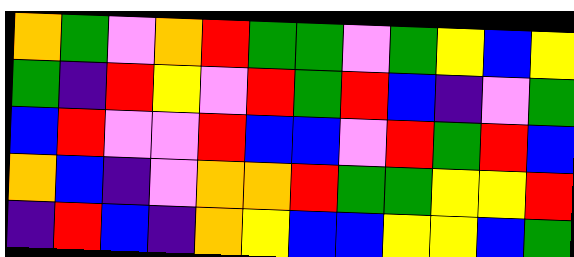[["orange", "green", "violet", "orange", "red", "green", "green", "violet", "green", "yellow", "blue", "yellow"], ["green", "indigo", "red", "yellow", "violet", "red", "green", "red", "blue", "indigo", "violet", "green"], ["blue", "red", "violet", "violet", "red", "blue", "blue", "violet", "red", "green", "red", "blue"], ["orange", "blue", "indigo", "violet", "orange", "orange", "red", "green", "green", "yellow", "yellow", "red"], ["indigo", "red", "blue", "indigo", "orange", "yellow", "blue", "blue", "yellow", "yellow", "blue", "green"]]